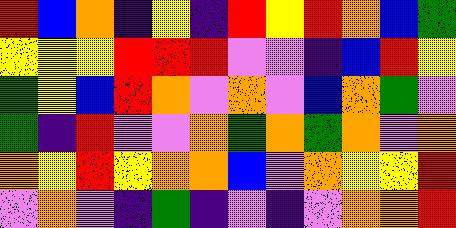[["red", "blue", "orange", "indigo", "yellow", "indigo", "red", "yellow", "red", "orange", "blue", "green"], ["yellow", "yellow", "yellow", "red", "red", "red", "violet", "violet", "indigo", "blue", "red", "yellow"], ["green", "yellow", "blue", "red", "orange", "violet", "orange", "violet", "blue", "orange", "green", "violet"], ["green", "indigo", "red", "violet", "violet", "orange", "green", "orange", "green", "orange", "violet", "orange"], ["orange", "yellow", "red", "yellow", "orange", "orange", "blue", "violet", "orange", "yellow", "yellow", "red"], ["violet", "orange", "violet", "indigo", "green", "indigo", "violet", "indigo", "violet", "orange", "orange", "red"]]